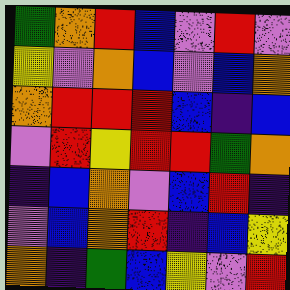[["green", "orange", "red", "blue", "violet", "red", "violet"], ["yellow", "violet", "orange", "blue", "violet", "blue", "orange"], ["orange", "red", "red", "red", "blue", "indigo", "blue"], ["violet", "red", "yellow", "red", "red", "green", "orange"], ["indigo", "blue", "orange", "violet", "blue", "red", "indigo"], ["violet", "blue", "orange", "red", "indigo", "blue", "yellow"], ["orange", "indigo", "green", "blue", "yellow", "violet", "red"]]